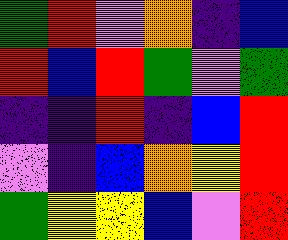[["green", "red", "violet", "orange", "indigo", "blue"], ["red", "blue", "red", "green", "violet", "green"], ["indigo", "indigo", "red", "indigo", "blue", "red"], ["violet", "indigo", "blue", "orange", "yellow", "red"], ["green", "yellow", "yellow", "blue", "violet", "red"]]